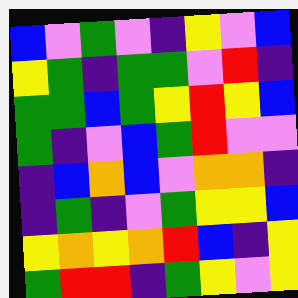[["blue", "violet", "green", "violet", "indigo", "yellow", "violet", "blue"], ["yellow", "green", "indigo", "green", "green", "violet", "red", "indigo"], ["green", "green", "blue", "green", "yellow", "red", "yellow", "blue"], ["green", "indigo", "violet", "blue", "green", "red", "violet", "violet"], ["indigo", "blue", "orange", "blue", "violet", "orange", "orange", "indigo"], ["indigo", "green", "indigo", "violet", "green", "yellow", "yellow", "blue"], ["yellow", "orange", "yellow", "orange", "red", "blue", "indigo", "yellow"], ["green", "red", "red", "indigo", "green", "yellow", "violet", "yellow"]]